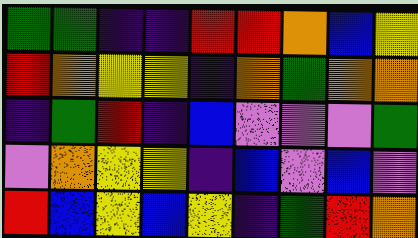[["green", "green", "indigo", "indigo", "red", "red", "orange", "blue", "yellow"], ["red", "orange", "yellow", "yellow", "indigo", "orange", "green", "orange", "orange"], ["indigo", "green", "red", "indigo", "blue", "violet", "violet", "violet", "green"], ["violet", "orange", "yellow", "yellow", "indigo", "blue", "violet", "blue", "violet"], ["red", "blue", "yellow", "blue", "yellow", "indigo", "green", "red", "orange"]]